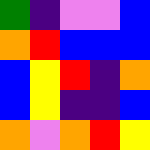[["green", "indigo", "violet", "violet", "blue"], ["orange", "red", "blue", "blue", "blue"], ["blue", "yellow", "red", "indigo", "orange"], ["blue", "yellow", "indigo", "indigo", "blue"], ["orange", "violet", "orange", "red", "yellow"]]